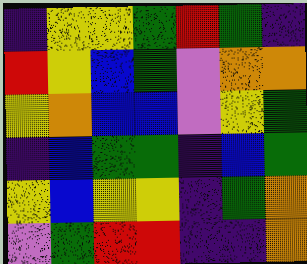[["indigo", "yellow", "yellow", "green", "red", "green", "indigo"], ["red", "yellow", "blue", "green", "violet", "orange", "orange"], ["yellow", "orange", "blue", "blue", "violet", "yellow", "green"], ["indigo", "blue", "green", "green", "indigo", "blue", "green"], ["yellow", "blue", "yellow", "yellow", "indigo", "green", "orange"], ["violet", "green", "red", "red", "indigo", "indigo", "orange"]]